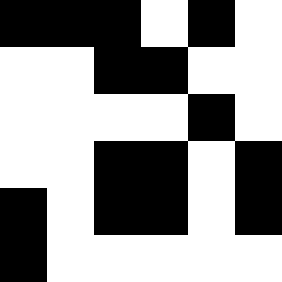[["black", "black", "black", "white", "black", "white"], ["white", "white", "black", "black", "white", "white"], ["white", "white", "white", "white", "black", "white"], ["white", "white", "black", "black", "white", "black"], ["black", "white", "black", "black", "white", "black"], ["black", "white", "white", "white", "white", "white"]]